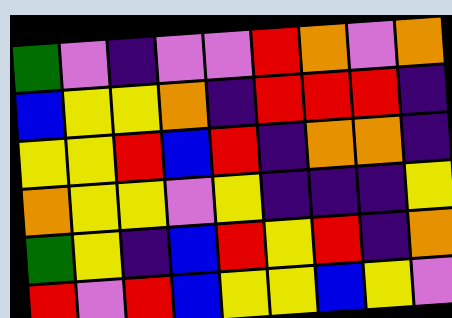[["green", "violet", "indigo", "violet", "violet", "red", "orange", "violet", "orange"], ["blue", "yellow", "yellow", "orange", "indigo", "red", "red", "red", "indigo"], ["yellow", "yellow", "red", "blue", "red", "indigo", "orange", "orange", "indigo"], ["orange", "yellow", "yellow", "violet", "yellow", "indigo", "indigo", "indigo", "yellow"], ["green", "yellow", "indigo", "blue", "red", "yellow", "red", "indigo", "orange"], ["red", "violet", "red", "blue", "yellow", "yellow", "blue", "yellow", "violet"]]